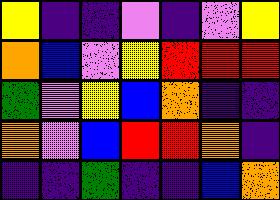[["yellow", "indigo", "indigo", "violet", "indigo", "violet", "yellow"], ["orange", "blue", "violet", "yellow", "red", "red", "red"], ["green", "violet", "yellow", "blue", "orange", "indigo", "indigo"], ["orange", "violet", "blue", "red", "red", "orange", "indigo"], ["indigo", "indigo", "green", "indigo", "indigo", "blue", "orange"]]